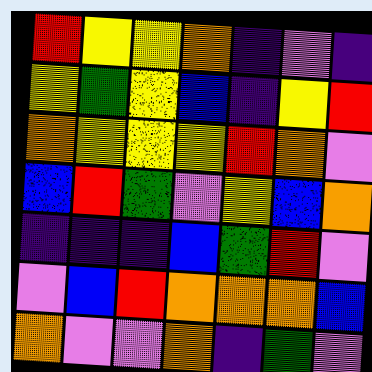[["red", "yellow", "yellow", "orange", "indigo", "violet", "indigo"], ["yellow", "green", "yellow", "blue", "indigo", "yellow", "red"], ["orange", "yellow", "yellow", "yellow", "red", "orange", "violet"], ["blue", "red", "green", "violet", "yellow", "blue", "orange"], ["indigo", "indigo", "indigo", "blue", "green", "red", "violet"], ["violet", "blue", "red", "orange", "orange", "orange", "blue"], ["orange", "violet", "violet", "orange", "indigo", "green", "violet"]]